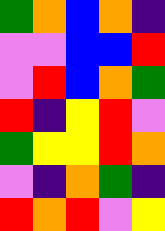[["green", "orange", "blue", "orange", "indigo"], ["violet", "violet", "blue", "blue", "red"], ["violet", "red", "blue", "orange", "green"], ["red", "indigo", "yellow", "red", "violet"], ["green", "yellow", "yellow", "red", "orange"], ["violet", "indigo", "orange", "green", "indigo"], ["red", "orange", "red", "violet", "yellow"]]